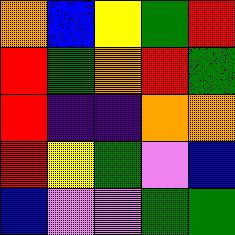[["orange", "blue", "yellow", "green", "red"], ["red", "green", "orange", "red", "green"], ["red", "indigo", "indigo", "orange", "orange"], ["red", "yellow", "green", "violet", "blue"], ["blue", "violet", "violet", "green", "green"]]